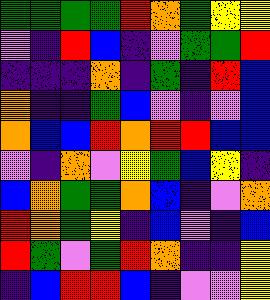[["green", "green", "green", "green", "red", "orange", "green", "yellow", "yellow"], ["violet", "indigo", "red", "blue", "indigo", "violet", "green", "green", "red"], ["indigo", "indigo", "indigo", "orange", "indigo", "green", "indigo", "red", "blue"], ["orange", "indigo", "indigo", "green", "blue", "violet", "indigo", "violet", "blue"], ["orange", "blue", "blue", "red", "orange", "red", "red", "blue", "blue"], ["violet", "indigo", "orange", "violet", "yellow", "green", "blue", "yellow", "indigo"], ["blue", "orange", "green", "green", "orange", "blue", "indigo", "violet", "orange"], ["red", "orange", "green", "yellow", "indigo", "blue", "violet", "indigo", "blue"], ["red", "green", "violet", "green", "red", "orange", "indigo", "indigo", "yellow"], ["indigo", "blue", "red", "red", "blue", "indigo", "violet", "violet", "yellow"]]